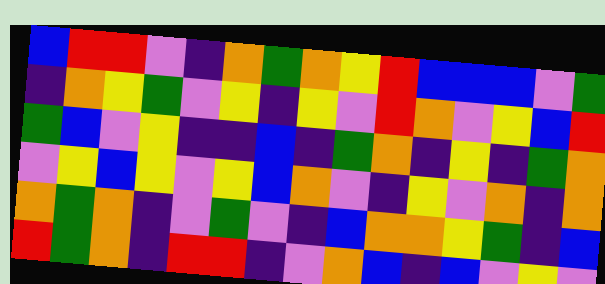[["blue", "red", "red", "violet", "indigo", "orange", "green", "orange", "yellow", "red", "blue", "blue", "blue", "violet", "green"], ["indigo", "orange", "yellow", "green", "violet", "yellow", "indigo", "yellow", "violet", "red", "orange", "violet", "yellow", "blue", "red"], ["green", "blue", "violet", "yellow", "indigo", "indigo", "blue", "indigo", "green", "orange", "indigo", "yellow", "indigo", "green", "orange"], ["violet", "yellow", "blue", "yellow", "violet", "yellow", "blue", "orange", "violet", "indigo", "yellow", "violet", "orange", "indigo", "orange"], ["orange", "green", "orange", "indigo", "violet", "green", "violet", "indigo", "blue", "orange", "orange", "yellow", "green", "indigo", "blue"], ["red", "green", "orange", "indigo", "red", "red", "indigo", "violet", "orange", "blue", "indigo", "blue", "violet", "yellow", "violet"]]